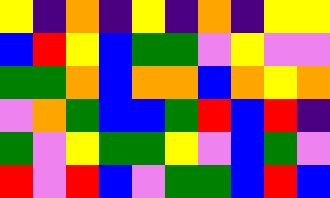[["yellow", "indigo", "orange", "indigo", "yellow", "indigo", "orange", "indigo", "yellow", "yellow"], ["blue", "red", "yellow", "blue", "green", "green", "violet", "yellow", "violet", "violet"], ["green", "green", "orange", "blue", "orange", "orange", "blue", "orange", "yellow", "orange"], ["violet", "orange", "green", "blue", "blue", "green", "red", "blue", "red", "indigo"], ["green", "violet", "yellow", "green", "green", "yellow", "violet", "blue", "green", "violet"], ["red", "violet", "red", "blue", "violet", "green", "green", "blue", "red", "blue"]]